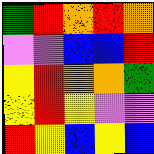[["green", "red", "orange", "red", "orange"], ["violet", "violet", "blue", "blue", "red"], ["yellow", "red", "orange", "orange", "green"], ["yellow", "red", "yellow", "violet", "violet"], ["red", "yellow", "blue", "yellow", "blue"]]